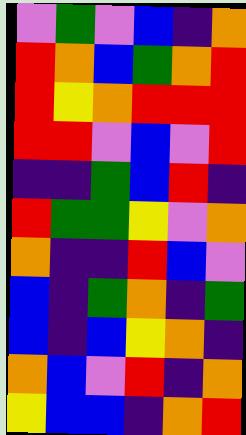[["violet", "green", "violet", "blue", "indigo", "orange"], ["red", "orange", "blue", "green", "orange", "red"], ["red", "yellow", "orange", "red", "red", "red"], ["red", "red", "violet", "blue", "violet", "red"], ["indigo", "indigo", "green", "blue", "red", "indigo"], ["red", "green", "green", "yellow", "violet", "orange"], ["orange", "indigo", "indigo", "red", "blue", "violet"], ["blue", "indigo", "green", "orange", "indigo", "green"], ["blue", "indigo", "blue", "yellow", "orange", "indigo"], ["orange", "blue", "violet", "red", "indigo", "orange"], ["yellow", "blue", "blue", "indigo", "orange", "red"]]